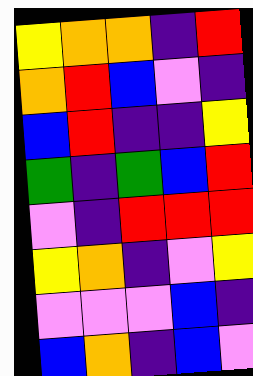[["yellow", "orange", "orange", "indigo", "red"], ["orange", "red", "blue", "violet", "indigo"], ["blue", "red", "indigo", "indigo", "yellow"], ["green", "indigo", "green", "blue", "red"], ["violet", "indigo", "red", "red", "red"], ["yellow", "orange", "indigo", "violet", "yellow"], ["violet", "violet", "violet", "blue", "indigo"], ["blue", "orange", "indigo", "blue", "violet"]]